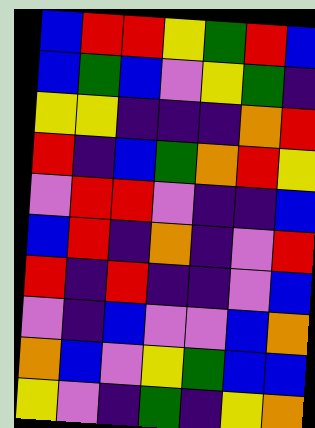[["blue", "red", "red", "yellow", "green", "red", "blue"], ["blue", "green", "blue", "violet", "yellow", "green", "indigo"], ["yellow", "yellow", "indigo", "indigo", "indigo", "orange", "red"], ["red", "indigo", "blue", "green", "orange", "red", "yellow"], ["violet", "red", "red", "violet", "indigo", "indigo", "blue"], ["blue", "red", "indigo", "orange", "indigo", "violet", "red"], ["red", "indigo", "red", "indigo", "indigo", "violet", "blue"], ["violet", "indigo", "blue", "violet", "violet", "blue", "orange"], ["orange", "blue", "violet", "yellow", "green", "blue", "blue"], ["yellow", "violet", "indigo", "green", "indigo", "yellow", "orange"]]